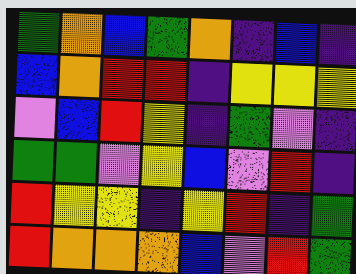[["green", "orange", "blue", "green", "orange", "indigo", "blue", "indigo"], ["blue", "orange", "red", "red", "indigo", "yellow", "yellow", "yellow"], ["violet", "blue", "red", "yellow", "indigo", "green", "violet", "indigo"], ["green", "green", "violet", "yellow", "blue", "violet", "red", "indigo"], ["red", "yellow", "yellow", "indigo", "yellow", "red", "indigo", "green"], ["red", "orange", "orange", "orange", "blue", "violet", "red", "green"]]